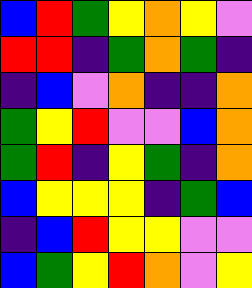[["blue", "red", "green", "yellow", "orange", "yellow", "violet"], ["red", "red", "indigo", "green", "orange", "green", "indigo"], ["indigo", "blue", "violet", "orange", "indigo", "indigo", "orange"], ["green", "yellow", "red", "violet", "violet", "blue", "orange"], ["green", "red", "indigo", "yellow", "green", "indigo", "orange"], ["blue", "yellow", "yellow", "yellow", "indigo", "green", "blue"], ["indigo", "blue", "red", "yellow", "yellow", "violet", "violet"], ["blue", "green", "yellow", "red", "orange", "violet", "yellow"]]